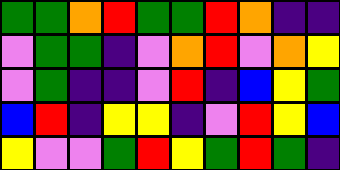[["green", "green", "orange", "red", "green", "green", "red", "orange", "indigo", "indigo"], ["violet", "green", "green", "indigo", "violet", "orange", "red", "violet", "orange", "yellow"], ["violet", "green", "indigo", "indigo", "violet", "red", "indigo", "blue", "yellow", "green"], ["blue", "red", "indigo", "yellow", "yellow", "indigo", "violet", "red", "yellow", "blue"], ["yellow", "violet", "violet", "green", "red", "yellow", "green", "red", "green", "indigo"]]